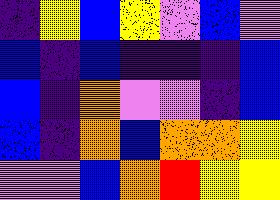[["indigo", "yellow", "blue", "yellow", "violet", "blue", "violet"], ["blue", "indigo", "blue", "indigo", "indigo", "indigo", "blue"], ["blue", "indigo", "orange", "violet", "violet", "indigo", "blue"], ["blue", "indigo", "orange", "blue", "orange", "orange", "yellow"], ["violet", "violet", "blue", "orange", "red", "yellow", "yellow"]]